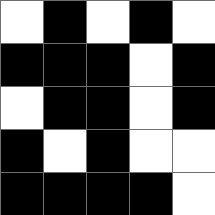[["white", "black", "white", "black", "white"], ["black", "black", "black", "white", "black"], ["white", "black", "black", "white", "black"], ["black", "white", "black", "white", "white"], ["black", "black", "black", "black", "white"]]